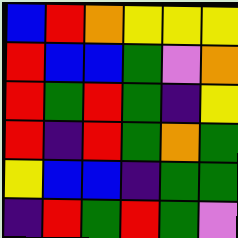[["blue", "red", "orange", "yellow", "yellow", "yellow"], ["red", "blue", "blue", "green", "violet", "orange"], ["red", "green", "red", "green", "indigo", "yellow"], ["red", "indigo", "red", "green", "orange", "green"], ["yellow", "blue", "blue", "indigo", "green", "green"], ["indigo", "red", "green", "red", "green", "violet"]]